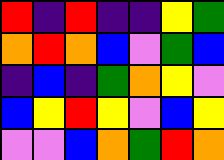[["red", "indigo", "red", "indigo", "indigo", "yellow", "green"], ["orange", "red", "orange", "blue", "violet", "green", "blue"], ["indigo", "blue", "indigo", "green", "orange", "yellow", "violet"], ["blue", "yellow", "red", "yellow", "violet", "blue", "yellow"], ["violet", "violet", "blue", "orange", "green", "red", "orange"]]